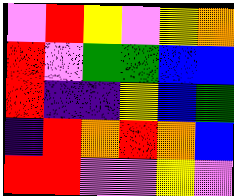[["violet", "red", "yellow", "violet", "yellow", "orange"], ["red", "violet", "green", "green", "blue", "blue"], ["red", "indigo", "indigo", "yellow", "blue", "green"], ["indigo", "red", "orange", "red", "orange", "blue"], ["red", "red", "violet", "violet", "yellow", "violet"]]